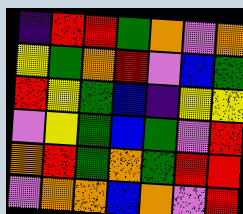[["indigo", "red", "red", "green", "orange", "violet", "orange"], ["yellow", "green", "orange", "red", "violet", "blue", "green"], ["red", "yellow", "green", "blue", "indigo", "yellow", "yellow"], ["violet", "yellow", "green", "blue", "green", "violet", "red"], ["orange", "red", "green", "orange", "green", "red", "red"], ["violet", "orange", "orange", "blue", "orange", "violet", "red"]]